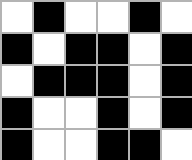[["white", "black", "white", "white", "black", "white"], ["black", "white", "black", "black", "white", "black"], ["white", "black", "black", "black", "white", "black"], ["black", "white", "white", "black", "white", "black"], ["black", "white", "white", "black", "black", "white"]]